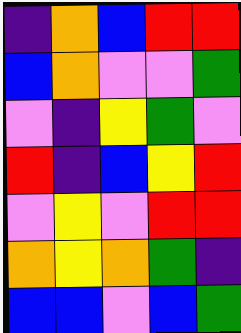[["indigo", "orange", "blue", "red", "red"], ["blue", "orange", "violet", "violet", "green"], ["violet", "indigo", "yellow", "green", "violet"], ["red", "indigo", "blue", "yellow", "red"], ["violet", "yellow", "violet", "red", "red"], ["orange", "yellow", "orange", "green", "indigo"], ["blue", "blue", "violet", "blue", "green"]]